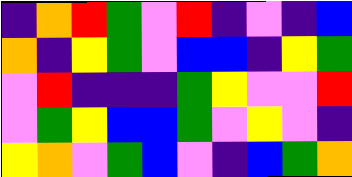[["indigo", "orange", "red", "green", "violet", "red", "indigo", "violet", "indigo", "blue"], ["orange", "indigo", "yellow", "green", "violet", "blue", "blue", "indigo", "yellow", "green"], ["violet", "red", "indigo", "indigo", "indigo", "green", "yellow", "violet", "violet", "red"], ["violet", "green", "yellow", "blue", "blue", "green", "violet", "yellow", "violet", "indigo"], ["yellow", "orange", "violet", "green", "blue", "violet", "indigo", "blue", "green", "orange"]]